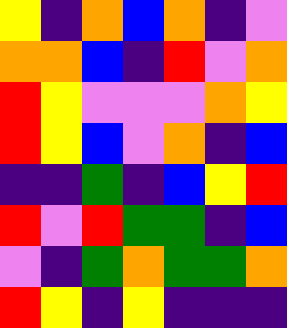[["yellow", "indigo", "orange", "blue", "orange", "indigo", "violet"], ["orange", "orange", "blue", "indigo", "red", "violet", "orange"], ["red", "yellow", "violet", "violet", "violet", "orange", "yellow"], ["red", "yellow", "blue", "violet", "orange", "indigo", "blue"], ["indigo", "indigo", "green", "indigo", "blue", "yellow", "red"], ["red", "violet", "red", "green", "green", "indigo", "blue"], ["violet", "indigo", "green", "orange", "green", "green", "orange"], ["red", "yellow", "indigo", "yellow", "indigo", "indigo", "indigo"]]